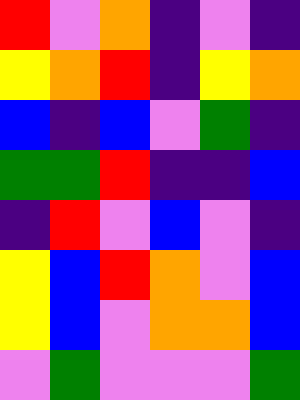[["red", "violet", "orange", "indigo", "violet", "indigo"], ["yellow", "orange", "red", "indigo", "yellow", "orange"], ["blue", "indigo", "blue", "violet", "green", "indigo"], ["green", "green", "red", "indigo", "indigo", "blue"], ["indigo", "red", "violet", "blue", "violet", "indigo"], ["yellow", "blue", "red", "orange", "violet", "blue"], ["yellow", "blue", "violet", "orange", "orange", "blue"], ["violet", "green", "violet", "violet", "violet", "green"]]